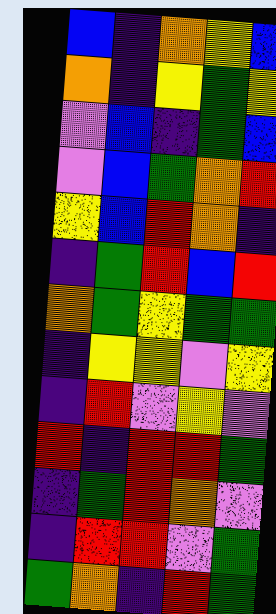[["blue", "indigo", "orange", "yellow", "blue"], ["orange", "indigo", "yellow", "green", "yellow"], ["violet", "blue", "indigo", "green", "blue"], ["violet", "blue", "green", "orange", "red"], ["yellow", "blue", "red", "orange", "indigo"], ["indigo", "green", "red", "blue", "red"], ["orange", "green", "yellow", "green", "green"], ["indigo", "yellow", "yellow", "violet", "yellow"], ["indigo", "red", "violet", "yellow", "violet"], ["red", "indigo", "red", "red", "green"], ["indigo", "green", "red", "orange", "violet"], ["indigo", "red", "red", "violet", "green"], ["green", "orange", "indigo", "red", "green"]]